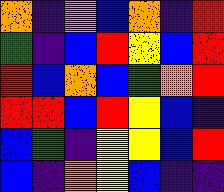[["orange", "indigo", "violet", "blue", "orange", "indigo", "red"], ["green", "indigo", "blue", "red", "yellow", "blue", "red"], ["red", "blue", "orange", "blue", "green", "orange", "red"], ["red", "red", "blue", "red", "yellow", "blue", "indigo"], ["blue", "green", "indigo", "yellow", "yellow", "blue", "red"], ["blue", "indigo", "orange", "yellow", "blue", "indigo", "indigo"]]